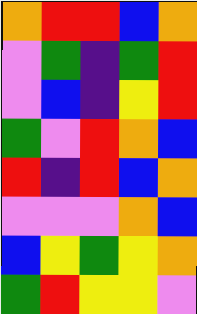[["orange", "red", "red", "blue", "orange"], ["violet", "green", "indigo", "green", "red"], ["violet", "blue", "indigo", "yellow", "red"], ["green", "violet", "red", "orange", "blue"], ["red", "indigo", "red", "blue", "orange"], ["violet", "violet", "violet", "orange", "blue"], ["blue", "yellow", "green", "yellow", "orange"], ["green", "red", "yellow", "yellow", "violet"]]